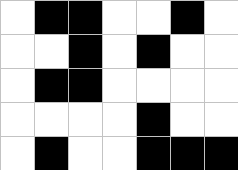[["white", "black", "black", "white", "white", "black", "white"], ["white", "white", "black", "white", "black", "white", "white"], ["white", "black", "black", "white", "white", "white", "white"], ["white", "white", "white", "white", "black", "white", "white"], ["white", "black", "white", "white", "black", "black", "black"]]